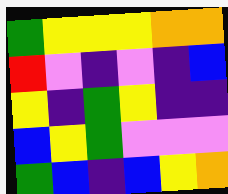[["green", "yellow", "yellow", "yellow", "orange", "orange"], ["red", "violet", "indigo", "violet", "indigo", "blue"], ["yellow", "indigo", "green", "yellow", "indigo", "indigo"], ["blue", "yellow", "green", "violet", "violet", "violet"], ["green", "blue", "indigo", "blue", "yellow", "orange"]]